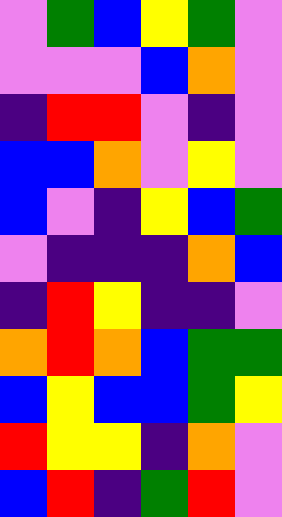[["violet", "green", "blue", "yellow", "green", "violet"], ["violet", "violet", "violet", "blue", "orange", "violet"], ["indigo", "red", "red", "violet", "indigo", "violet"], ["blue", "blue", "orange", "violet", "yellow", "violet"], ["blue", "violet", "indigo", "yellow", "blue", "green"], ["violet", "indigo", "indigo", "indigo", "orange", "blue"], ["indigo", "red", "yellow", "indigo", "indigo", "violet"], ["orange", "red", "orange", "blue", "green", "green"], ["blue", "yellow", "blue", "blue", "green", "yellow"], ["red", "yellow", "yellow", "indigo", "orange", "violet"], ["blue", "red", "indigo", "green", "red", "violet"]]